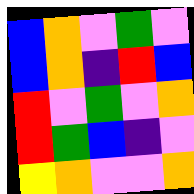[["blue", "orange", "violet", "green", "violet"], ["blue", "orange", "indigo", "red", "blue"], ["red", "violet", "green", "violet", "orange"], ["red", "green", "blue", "indigo", "violet"], ["yellow", "orange", "violet", "violet", "orange"]]